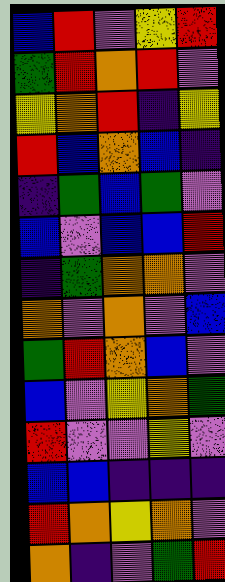[["blue", "red", "violet", "yellow", "red"], ["green", "red", "orange", "red", "violet"], ["yellow", "orange", "red", "indigo", "yellow"], ["red", "blue", "orange", "blue", "indigo"], ["indigo", "green", "blue", "green", "violet"], ["blue", "violet", "blue", "blue", "red"], ["indigo", "green", "orange", "orange", "violet"], ["orange", "violet", "orange", "violet", "blue"], ["green", "red", "orange", "blue", "violet"], ["blue", "violet", "yellow", "orange", "green"], ["red", "violet", "violet", "yellow", "violet"], ["blue", "blue", "indigo", "indigo", "indigo"], ["red", "orange", "yellow", "orange", "violet"], ["orange", "indigo", "violet", "green", "red"]]